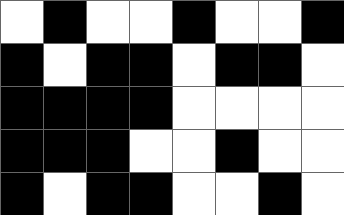[["white", "black", "white", "white", "black", "white", "white", "black"], ["black", "white", "black", "black", "white", "black", "black", "white"], ["black", "black", "black", "black", "white", "white", "white", "white"], ["black", "black", "black", "white", "white", "black", "white", "white"], ["black", "white", "black", "black", "white", "white", "black", "white"]]